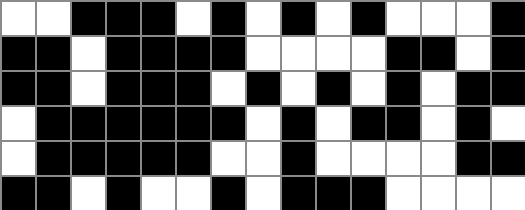[["white", "white", "black", "black", "black", "white", "black", "white", "black", "white", "black", "white", "white", "white", "black"], ["black", "black", "white", "black", "black", "black", "black", "white", "white", "white", "white", "black", "black", "white", "black"], ["black", "black", "white", "black", "black", "black", "white", "black", "white", "black", "white", "black", "white", "black", "black"], ["white", "black", "black", "black", "black", "black", "black", "white", "black", "white", "black", "black", "white", "black", "white"], ["white", "black", "black", "black", "black", "black", "white", "white", "black", "white", "white", "white", "white", "black", "black"], ["black", "black", "white", "black", "white", "white", "black", "white", "black", "black", "black", "white", "white", "white", "white"]]